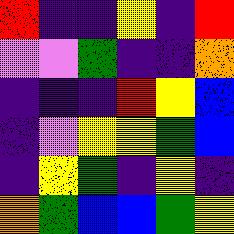[["red", "indigo", "indigo", "yellow", "indigo", "red"], ["violet", "violet", "green", "indigo", "indigo", "orange"], ["indigo", "indigo", "indigo", "red", "yellow", "blue"], ["indigo", "violet", "yellow", "yellow", "green", "blue"], ["indigo", "yellow", "green", "indigo", "yellow", "indigo"], ["orange", "green", "blue", "blue", "green", "yellow"]]